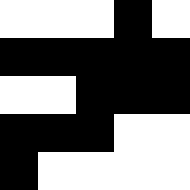[["white", "white", "white", "black", "white"], ["black", "black", "black", "black", "black"], ["white", "white", "black", "black", "black"], ["black", "black", "black", "white", "white"], ["black", "white", "white", "white", "white"]]